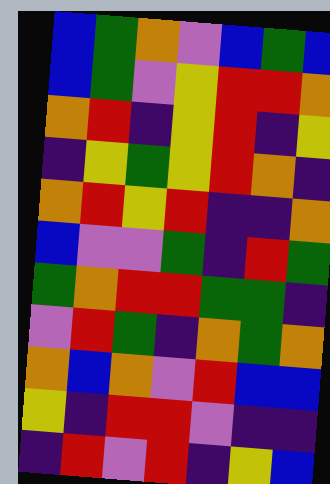[["blue", "green", "orange", "violet", "blue", "green", "blue"], ["blue", "green", "violet", "yellow", "red", "red", "orange"], ["orange", "red", "indigo", "yellow", "red", "indigo", "yellow"], ["indigo", "yellow", "green", "yellow", "red", "orange", "indigo"], ["orange", "red", "yellow", "red", "indigo", "indigo", "orange"], ["blue", "violet", "violet", "green", "indigo", "red", "green"], ["green", "orange", "red", "red", "green", "green", "indigo"], ["violet", "red", "green", "indigo", "orange", "green", "orange"], ["orange", "blue", "orange", "violet", "red", "blue", "blue"], ["yellow", "indigo", "red", "red", "violet", "indigo", "indigo"], ["indigo", "red", "violet", "red", "indigo", "yellow", "blue"]]